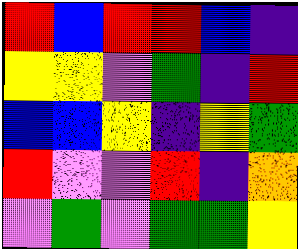[["red", "blue", "red", "red", "blue", "indigo"], ["yellow", "yellow", "violet", "green", "indigo", "red"], ["blue", "blue", "yellow", "indigo", "yellow", "green"], ["red", "violet", "violet", "red", "indigo", "orange"], ["violet", "green", "violet", "green", "green", "yellow"]]